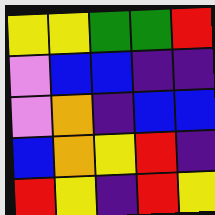[["yellow", "yellow", "green", "green", "red"], ["violet", "blue", "blue", "indigo", "indigo"], ["violet", "orange", "indigo", "blue", "blue"], ["blue", "orange", "yellow", "red", "indigo"], ["red", "yellow", "indigo", "red", "yellow"]]